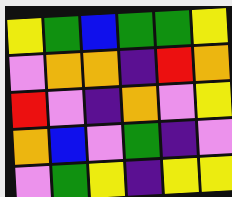[["yellow", "green", "blue", "green", "green", "yellow"], ["violet", "orange", "orange", "indigo", "red", "orange"], ["red", "violet", "indigo", "orange", "violet", "yellow"], ["orange", "blue", "violet", "green", "indigo", "violet"], ["violet", "green", "yellow", "indigo", "yellow", "yellow"]]